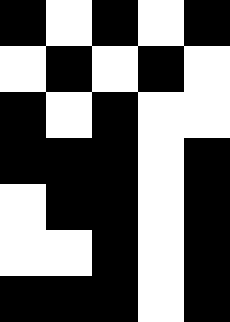[["black", "white", "black", "white", "black"], ["white", "black", "white", "black", "white"], ["black", "white", "black", "white", "white"], ["black", "black", "black", "white", "black"], ["white", "black", "black", "white", "black"], ["white", "white", "black", "white", "black"], ["black", "black", "black", "white", "black"]]